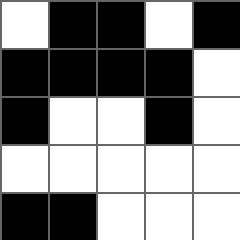[["white", "black", "black", "white", "black"], ["black", "black", "black", "black", "white"], ["black", "white", "white", "black", "white"], ["white", "white", "white", "white", "white"], ["black", "black", "white", "white", "white"]]